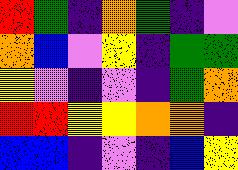[["red", "green", "indigo", "orange", "green", "indigo", "violet"], ["orange", "blue", "violet", "yellow", "indigo", "green", "green"], ["yellow", "violet", "indigo", "violet", "indigo", "green", "orange"], ["red", "red", "yellow", "yellow", "orange", "orange", "indigo"], ["blue", "blue", "indigo", "violet", "indigo", "blue", "yellow"]]